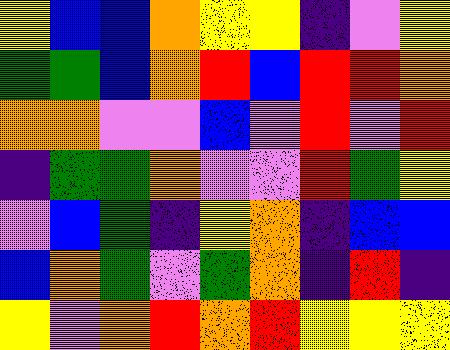[["yellow", "blue", "blue", "orange", "yellow", "yellow", "indigo", "violet", "yellow"], ["green", "green", "blue", "orange", "red", "blue", "red", "red", "orange"], ["orange", "orange", "violet", "violet", "blue", "violet", "red", "violet", "red"], ["indigo", "green", "green", "orange", "violet", "violet", "red", "green", "yellow"], ["violet", "blue", "green", "indigo", "yellow", "orange", "indigo", "blue", "blue"], ["blue", "orange", "green", "violet", "green", "orange", "indigo", "red", "indigo"], ["yellow", "violet", "orange", "red", "orange", "red", "yellow", "yellow", "yellow"]]